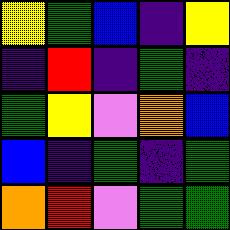[["yellow", "green", "blue", "indigo", "yellow"], ["indigo", "red", "indigo", "green", "indigo"], ["green", "yellow", "violet", "orange", "blue"], ["blue", "indigo", "green", "indigo", "green"], ["orange", "red", "violet", "green", "green"]]